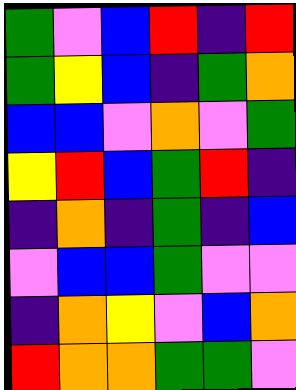[["green", "violet", "blue", "red", "indigo", "red"], ["green", "yellow", "blue", "indigo", "green", "orange"], ["blue", "blue", "violet", "orange", "violet", "green"], ["yellow", "red", "blue", "green", "red", "indigo"], ["indigo", "orange", "indigo", "green", "indigo", "blue"], ["violet", "blue", "blue", "green", "violet", "violet"], ["indigo", "orange", "yellow", "violet", "blue", "orange"], ["red", "orange", "orange", "green", "green", "violet"]]